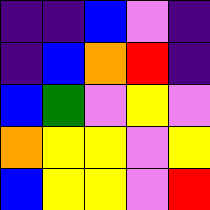[["indigo", "indigo", "blue", "violet", "indigo"], ["indigo", "blue", "orange", "red", "indigo"], ["blue", "green", "violet", "yellow", "violet"], ["orange", "yellow", "yellow", "violet", "yellow"], ["blue", "yellow", "yellow", "violet", "red"]]